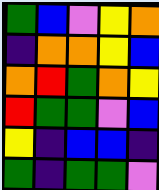[["green", "blue", "violet", "yellow", "orange"], ["indigo", "orange", "orange", "yellow", "blue"], ["orange", "red", "green", "orange", "yellow"], ["red", "green", "green", "violet", "blue"], ["yellow", "indigo", "blue", "blue", "indigo"], ["green", "indigo", "green", "green", "violet"]]